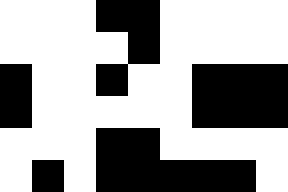[["white", "white", "white", "black", "black", "white", "white", "white", "white"], ["white", "white", "white", "white", "black", "white", "white", "white", "white"], ["black", "white", "white", "black", "white", "white", "black", "black", "black"], ["black", "white", "white", "white", "white", "white", "black", "black", "black"], ["white", "white", "white", "black", "black", "white", "white", "white", "white"], ["white", "black", "white", "black", "black", "black", "black", "black", "white"]]